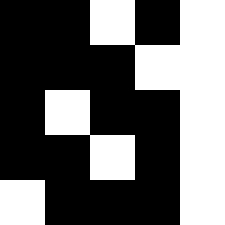[["black", "black", "white", "black", "white"], ["black", "black", "black", "white", "white"], ["black", "white", "black", "black", "white"], ["black", "black", "white", "black", "white"], ["white", "black", "black", "black", "white"]]